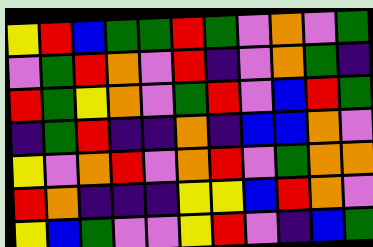[["yellow", "red", "blue", "green", "green", "red", "green", "violet", "orange", "violet", "green"], ["violet", "green", "red", "orange", "violet", "red", "indigo", "violet", "orange", "green", "indigo"], ["red", "green", "yellow", "orange", "violet", "green", "red", "violet", "blue", "red", "green"], ["indigo", "green", "red", "indigo", "indigo", "orange", "indigo", "blue", "blue", "orange", "violet"], ["yellow", "violet", "orange", "red", "violet", "orange", "red", "violet", "green", "orange", "orange"], ["red", "orange", "indigo", "indigo", "indigo", "yellow", "yellow", "blue", "red", "orange", "violet"], ["yellow", "blue", "green", "violet", "violet", "yellow", "red", "violet", "indigo", "blue", "green"]]